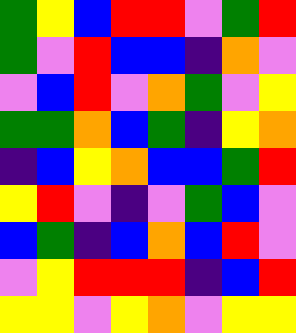[["green", "yellow", "blue", "red", "red", "violet", "green", "red"], ["green", "violet", "red", "blue", "blue", "indigo", "orange", "violet"], ["violet", "blue", "red", "violet", "orange", "green", "violet", "yellow"], ["green", "green", "orange", "blue", "green", "indigo", "yellow", "orange"], ["indigo", "blue", "yellow", "orange", "blue", "blue", "green", "red"], ["yellow", "red", "violet", "indigo", "violet", "green", "blue", "violet"], ["blue", "green", "indigo", "blue", "orange", "blue", "red", "violet"], ["violet", "yellow", "red", "red", "red", "indigo", "blue", "red"], ["yellow", "yellow", "violet", "yellow", "orange", "violet", "yellow", "yellow"]]